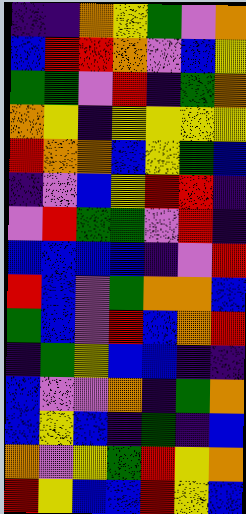[["indigo", "indigo", "orange", "yellow", "green", "violet", "orange"], ["blue", "red", "red", "orange", "violet", "blue", "yellow"], ["green", "green", "violet", "red", "indigo", "green", "orange"], ["orange", "yellow", "indigo", "yellow", "yellow", "yellow", "yellow"], ["red", "orange", "orange", "blue", "yellow", "green", "blue"], ["indigo", "violet", "blue", "yellow", "red", "red", "indigo"], ["violet", "red", "green", "green", "violet", "red", "indigo"], ["blue", "blue", "blue", "blue", "indigo", "violet", "red"], ["red", "blue", "violet", "green", "orange", "orange", "blue"], ["green", "blue", "violet", "red", "blue", "orange", "red"], ["indigo", "green", "yellow", "blue", "blue", "indigo", "indigo"], ["blue", "violet", "violet", "orange", "indigo", "green", "orange"], ["blue", "yellow", "blue", "indigo", "green", "indigo", "blue"], ["orange", "violet", "yellow", "green", "red", "yellow", "orange"], ["red", "yellow", "blue", "blue", "red", "yellow", "blue"]]